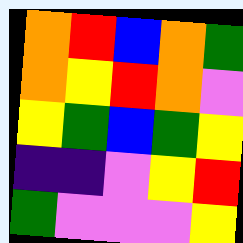[["orange", "red", "blue", "orange", "green"], ["orange", "yellow", "red", "orange", "violet"], ["yellow", "green", "blue", "green", "yellow"], ["indigo", "indigo", "violet", "yellow", "red"], ["green", "violet", "violet", "violet", "yellow"]]